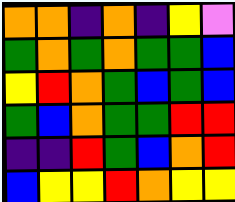[["orange", "orange", "indigo", "orange", "indigo", "yellow", "violet"], ["green", "orange", "green", "orange", "green", "green", "blue"], ["yellow", "red", "orange", "green", "blue", "green", "blue"], ["green", "blue", "orange", "green", "green", "red", "red"], ["indigo", "indigo", "red", "green", "blue", "orange", "red"], ["blue", "yellow", "yellow", "red", "orange", "yellow", "yellow"]]